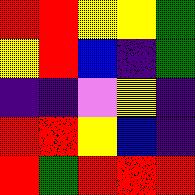[["red", "red", "yellow", "yellow", "green"], ["yellow", "red", "blue", "indigo", "green"], ["indigo", "indigo", "violet", "yellow", "indigo"], ["red", "red", "yellow", "blue", "indigo"], ["red", "green", "red", "red", "red"]]